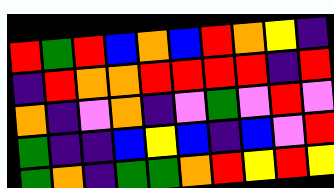[["red", "green", "red", "blue", "orange", "blue", "red", "orange", "yellow", "indigo"], ["indigo", "red", "orange", "orange", "red", "red", "red", "red", "indigo", "red"], ["orange", "indigo", "violet", "orange", "indigo", "violet", "green", "violet", "red", "violet"], ["green", "indigo", "indigo", "blue", "yellow", "blue", "indigo", "blue", "violet", "red"], ["green", "orange", "indigo", "green", "green", "orange", "red", "yellow", "red", "yellow"]]